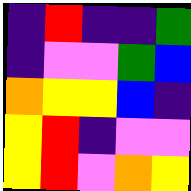[["indigo", "red", "indigo", "indigo", "green"], ["indigo", "violet", "violet", "green", "blue"], ["orange", "yellow", "yellow", "blue", "indigo"], ["yellow", "red", "indigo", "violet", "violet"], ["yellow", "red", "violet", "orange", "yellow"]]